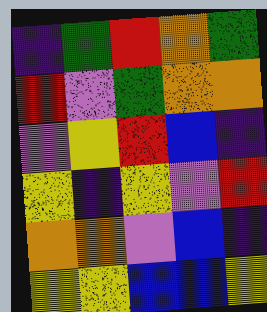[["indigo", "green", "red", "orange", "green"], ["red", "violet", "green", "orange", "orange"], ["violet", "yellow", "red", "blue", "indigo"], ["yellow", "indigo", "yellow", "violet", "red"], ["orange", "orange", "violet", "blue", "indigo"], ["yellow", "yellow", "blue", "blue", "yellow"]]